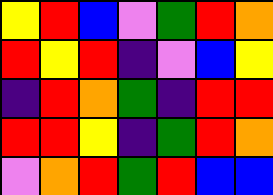[["yellow", "red", "blue", "violet", "green", "red", "orange"], ["red", "yellow", "red", "indigo", "violet", "blue", "yellow"], ["indigo", "red", "orange", "green", "indigo", "red", "red"], ["red", "red", "yellow", "indigo", "green", "red", "orange"], ["violet", "orange", "red", "green", "red", "blue", "blue"]]